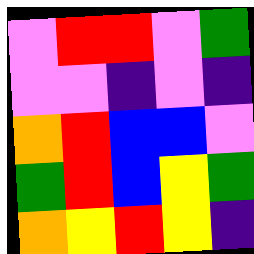[["violet", "red", "red", "violet", "green"], ["violet", "violet", "indigo", "violet", "indigo"], ["orange", "red", "blue", "blue", "violet"], ["green", "red", "blue", "yellow", "green"], ["orange", "yellow", "red", "yellow", "indigo"]]